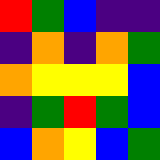[["red", "green", "blue", "indigo", "indigo"], ["indigo", "orange", "indigo", "orange", "green"], ["orange", "yellow", "yellow", "yellow", "blue"], ["indigo", "green", "red", "green", "blue"], ["blue", "orange", "yellow", "blue", "green"]]